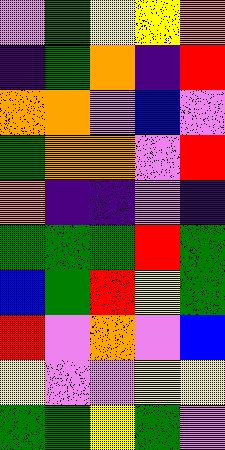[["violet", "green", "yellow", "yellow", "orange"], ["indigo", "green", "orange", "indigo", "red"], ["orange", "orange", "violet", "blue", "violet"], ["green", "orange", "orange", "violet", "red"], ["orange", "indigo", "indigo", "violet", "indigo"], ["green", "green", "green", "red", "green"], ["blue", "green", "red", "yellow", "green"], ["red", "violet", "orange", "violet", "blue"], ["yellow", "violet", "violet", "yellow", "yellow"], ["green", "green", "yellow", "green", "violet"]]